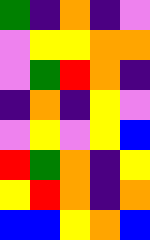[["green", "indigo", "orange", "indigo", "violet"], ["violet", "yellow", "yellow", "orange", "orange"], ["violet", "green", "red", "orange", "indigo"], ["indigo", "orange", "indigo", "yellow", "violet"], ["violet", "yellow", "violet", "yellow", "blue"], ["red", "green", "orange", "indigo", "yellow"], ["yellow", "red", "orange", "indigo", "orange"], ["blue", "blue", "yellow", "orange", "blue"]]